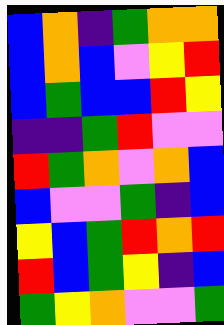[["blue", "orange", "indigo", "green", "orange", "orange"], ["blue", "orange", "blue", "violet", "yellow", "red"], ["blue", "green", "blue", "blue", "red", "yellow"], ["indigo", "indigo", "green", "red", "violet", "violet"], ["red", "green", "orange", "violet", "orange", "blue"], ["blue", "violet", "violet", "green", "indigo", "blue"], ["yellow", "blue", "green", "red", "orange", "red"], ["red", "blue", "green", "yellow", "indigo", "blue"], ["green", "yellow", "orange", "violet", "violet", "green"]]